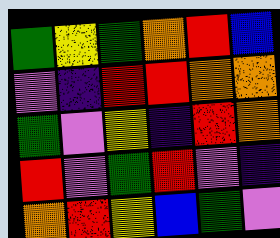[["green", "yellow", "green", "orange", "red", "blue"], ["violet", "indigo", "red", "red", "orange", "orange"], ["green", "violet", "yellow", "indigo", "red", "orange"], ["red", "violet", "green", "red", "violet", "indigo"], ["orange", "red", "yellow", "blue", "green", "violet"]]